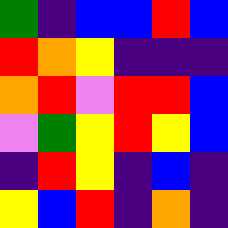[["green", "indigo", "blue", "blue", "red", "blue"], ["red", "orange", "yellow", "indigo", "indigo", "indigo"], ["orange", "red", "violet", "red", "red", "blue"], ["violet", "green", "yellow", "red", "yellow", "blue"], ["indigo", "red", "yellow", "indigo", "blue", "indigo"], ["yellow", "blue", "red", "indigo", "orange", "indigo"]]